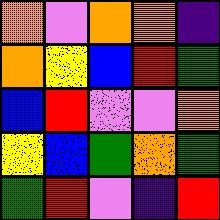[["orange", "violet", "orange", "orange", "indigo"], ["orange", "yellow", "blue", "red", "green"], ["blue", "red", "violet", "violet", "orange"], ["yellow", "blue", "green", "orange", "green"], ["green", "red", "violet", "indigo", "red"]]